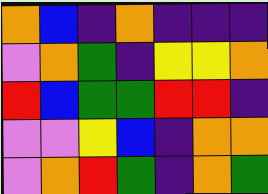[["orange", "blue", "indigo", "orange", "indigo", "indigo", "indigo"], ["violet", "orange", "green", "indigo", "yellow", "yellow", "orange"], ["red", "blue", "green", "green", "red", "red", "indigo"], ["violet", "violet", "yellow", "blue", "indigo", "orange", "orange"], ["violet", "orange", "red", "green", "indigo", "orange", "green"]]